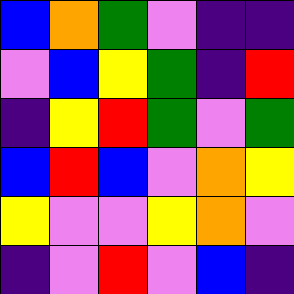[["blue", "orange", "green", "violet", "indigo", "indigo"], ["violet", "blue", "yellow", "green", "indigo", "red"], ["indigo", "yellow", "red", "green", "violet", "green"], ["blue", "red", "blue", "violet", "orange", "yellow"], ["yellow", "violet", "violet", "yellow", "orange", "violet"], ["indigo", "violet", "red", "violet", "blue", "indigo"]]